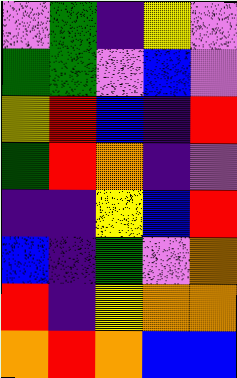[["violet", "green", "indigo", "yellow", "violet"], ["green", "green", "violet", "blue", "violet"], ["yellow", "red", "blue", "indigo", "red"], ["green", "red", "orange", "indigo", "violet"], ["indigo", "indigo", "yellow", "blue", "red"], ["blue", "indigo", "green", "violet", "orange"], ["red", "indigo", "yellow", "orange", "orange"], ["orange", "red", "orange", "blue", "blue"]]